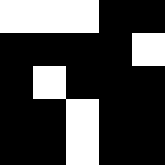[["white", "white", "white", "black", "black"], ["black", "black", "black", "black", "white"], ["black", "white", "black", "black", "black"], ["black", "black", "white", "black", "black"], ["black", "black", "white", "black", "black"]]